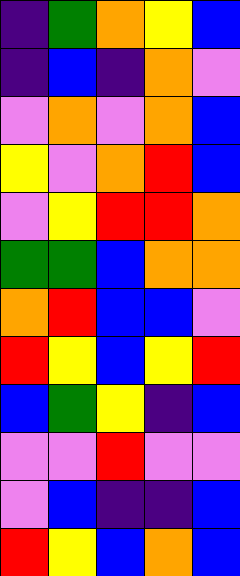[["indigo", "green", "orange", "yellow", "blue"], ["indigo", "blue", "indigo", "orange", "violet"], ["violet", "orange", "violet", "orange", "blue"], ["yellow", "violet", "orange", "red", "blue"], ["violet", "yellow", "red", "red", "orange"], ["green", "green", "blue", "orange", "orange"], ["orange", "red", "blue", "blue", "violet"], ["red", "yellow", "blue", "yellow", "red"], ["blue", "green", "yellow", "indigo", "blue"], ["violet", "violet", "red", "violet", "violet"], ["violet", "blue", "indigo", "indigo", "blue"], ["red", "yellow", "blue", "orange", "blue"]]